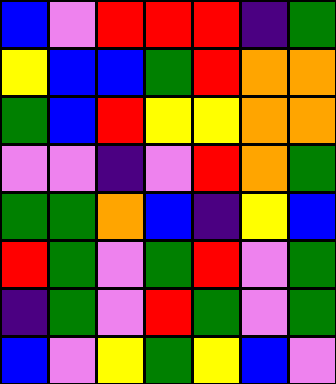[["blue", "violet", "red", "red", "red", "indigo", "green"], ["yellow", "blue", "blue", "green", "red", "orange", "orange"], ["green", "blue", "red", "yellow", "yellow", "orange", "orange"], ["violet", "violet", "indigo", "violet", "red", "orange", "green"], ["green", "green", "orange", "blue", "indigo", "yellow", "blue"], ["red", "green", "violet", "green", "red", "violet", "green"], ["indigo", "green", "violet", "red", "green", "violet", "green"], ["blue", "violet", "yellow", "green", "yellow", "blue", "violet"]]